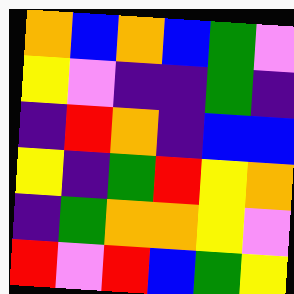[["orange", "blue", "orange", "blue", "green", "violet"], ["yellow", "violet", "indigo", "indigo", "green", "indigo"], ["indigo", "red", "orange", "indigo", "blue", "blue"], ["yellow", "indigo", "green", "red", "yellow", "orange"], ["indigo", "green", "orange", "orange", "yellow", "violet"], ["red", "violet", "red", "blue", "green", "yellow"]]